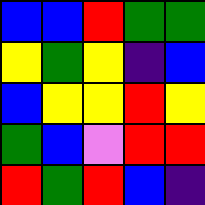[["blue", "blue", "red", "green", "green"], ["yellow", "green", "yellow", "indigo", "blue"], ["blue", "yellow", "yellow", "red", "yellow"], ["green", "blue", "violet", "red", "red"], ["red", "green", "red", "blue", "indigo"]]